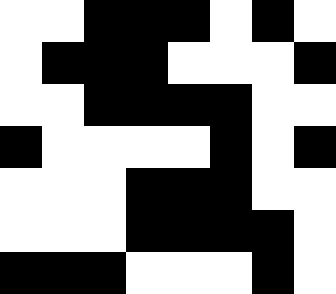[["white", "white", "black", "black", "black", "white", "black", "white"], ["white", "black", "black", "black", "white", "white", "white", "black"], ["white", "white", "black", "black", "black", "black", "white", "white"], ["black", "white", "white", "white", "white", "black", "white", "black"], ["white", "white", "white", "black", "black", "black", "white", "white"], ["white", "white", "white", "black", "black", "black", "black", "white"], ["black", "black", "black", "white", "white", "white", "black", "white"]]